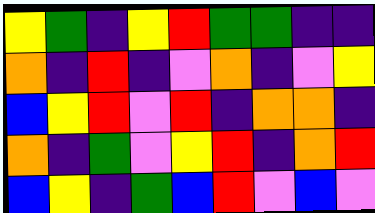[["yellow", "green", "indigo", "yellow", "red", "green", "green", "indigo", "indigo"], ["orange", "indigo", "red", "indigo", "violet", "orange", "indigo", "violet", "yellow"], ["blue", "yellow", "red", "violet", "red", "indigo", "orange", "orange", "indigo"], ["orange", "indigo", "green", "violet", "yellow", "red", "indigo", "orange", "red"], ["blue", "yellow", "indigo", "green", "blue", "red", "violet", "blue", "violet"]]